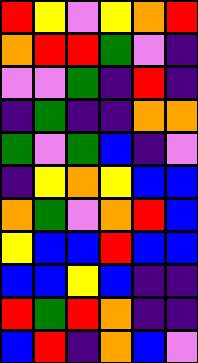[["red", "yellow", "violet", "yellow", "orange", "red"], ["orange", "red", "red", "green", "violet", "indigo"], ["violet", "violet", "green", "indigo", "red", "indigo"], ["indigo", "green", "indigo", "indigo", "orange", "orange"], ["green", "violet", "green", "blue", "indigo", "violet"], ["indigo", "yellow", "orange", "yellow", "blue", "blue"], ["orange", "green", "violet", "orange", "red", "blue"], ["yellow", "blue", "blue", "red", "blue", "blue"], ["blue", "blue", "yellow", "blue", "indigo", "indigo"], ["red", "green", "red", "orange", "indigo", "indigo"], ["blue", "red", "indigo", "orange", "blue", "violet"]]